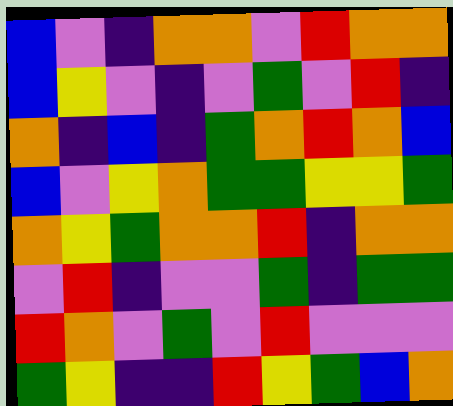[["blue", "violet", "indigo", "orange", "orange", "violet", "red", "orange", "orange"], ["blue", "yellow", "violet", "indigo", "violet", "green", "violet", "red", "indigo"], ["orange", "indigo", "blue", "indigo", "green", "orange", "red", "orange", "blue"], ["blue", "violet", "yellow", "orange", "green", "green", "yellow", "yellow", "green"], ["orange", "yellow", "green", "orange", "orange", "red", "indigo", "orange", "orange"], ["violet", "red", "indigo", "violet", "violet", "green", "indigo", "green", "green"], ["red", "orange", "violet", "green", "violet", "red", "violet", "violet", "violet"], ["green", "yellow", "indigo", "indigo", "red", "yellow", "green", "blue", "orange"]]